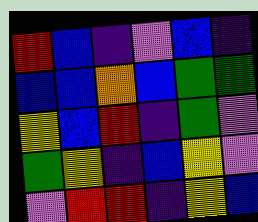[["red", "blue", "indigo", "violet", "blue", "indigo"], ["blue", "blue", "orange", "blue", "green", "green"], ["yellow", "blue", "red", "indigo", "green", "violet"], ["green", "yellow", "indigo", "blue", "yellow", "violet"], ["violet", "red", "red", "indigo", "yellow", "blue"]]